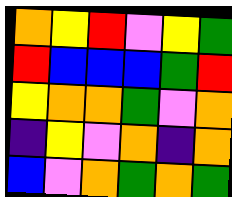[["orange", "yellow", "red", "violet", "yellow", "green"], ["red", "blue", "blue", "blue", "green", "red"], ["yellow", "orange", "orange", "green", "violet", "orange"], ["indigo", "yellow", "violet", "orange", "indigo", "orange"], ["blue", "violet", "orange", "green", "orange", "green"]]